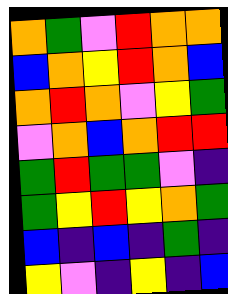[["orange", "green", "violet", "red", "orange", "orange"], ["blue", "orange", "yellow", "red", "orange", "blue"], ["orange", "red", "orange", "violet", "yellow", "green"], ["violet", "orange", "blue", "orange", "red", "red"], ["green", "red", "green", "green", "violet", "indigo"], ["green", "yellow", "red", "yellow", "orange", "green"], ["blue", "indigo", "blue", "indigo", "green", "indigo"], ["yellow", "violet", "indigo", "yellow", "indigo", "blue"]]